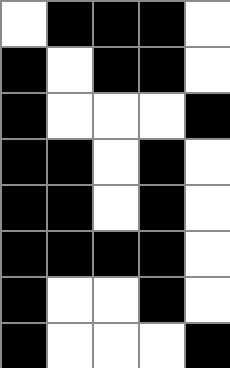[["white", "black", "black", "black", "white"], ["black", "white", "black", "black", "white"], ["black", "white", "white", "white", "black"], ["black", "black", "white", "black", "white"], ["black", "black", "white", "black", "white"], ["black", "black", "black", "black", "white"], ["black", "white", "white", "black", "white"], ["black", "white", "white", "white", "black"]]